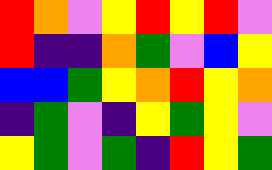[["red", "orange", "violet", "yellow", "red", "yellow", "red", "violet"], ["red", "indigo", "indigo", "orange", "green", "violet", "blue", "yellow"], ["blue", "blue", "green", "yellow", "orange", "red", "yellow", "orange"], ["indigo", "green", "violet", "indigo", "yellow", "green", "yellow", "violet"], ["yellow", "green", "violet", "green", "indigo", "red", "yellow", "green"]]